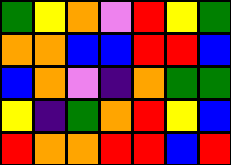[["green", "yellow", "orange", "violet", "red", "yellow", "green"], ["orange", "orange", "blue", "blue", "red", "red", "blue"], ["blue", "orange", "violet", "indigo", "orange", "green", "green"], ["yellow", "indigo", "green", "orange", "red", "yellow", "blue"], ["red", "orange", "orange", "red", "red", "blue", "red"]]